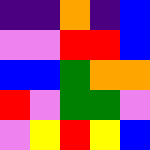[["indigo", "indigo", "orange", "indigo", "blue"], ["violet", "violet", "red", "red", "blue"], ["blue", "blue", "green", "orange", "orange"], ["red", "violet", "green", "green", "violet"], ["violet", "yellow", "red", "yellow", "blue"]]